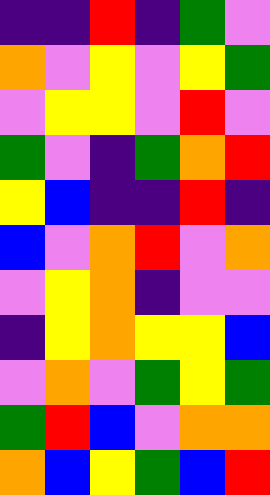[["indigo", "indigo", "red", "indigo", "green", "violet"], ["orange", "violet", "yellow", "violet", "yellow", "green"], ["violet", "yellow", "yellow", "violet", "red", "violet"], ["green", "violet", "indigo", "green", "orange", "red"], ["yellow", "blue", "indigo", "indigo", "red", "indigo"], ["blue", "violet", "orange", "red", "violet", "orange"], ["violet", "yellow", "orange", "indigo", "violet", "violet"], ["indigo", "yellow", "orange", "yellow", "yellow", "blue"], ["violet", "orange", "violet", "green", "yellow", "green"], ["green", "red", "blue", "violet", "orange", "orange"], ["orange", "blue", "yellow", "green", "blue", "red"]]